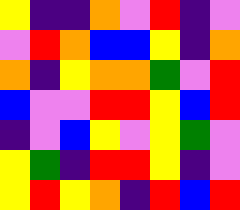[["yellow", "indigo", "indigo", "orange", "violet", "red", "indigo", "violet"], ["violet", "red", "orange", "blue", "blue", "yellow", "indigo", "orange"], ["orange", "indigo", "yellow", "orange", "orange", "green", "violet", "red"], ["blue", "violet", "violet", "red", "red", "yellow", "blue", "red"], ["indigo", "violet", "blue", "yellow", "violet", "yellow", "green", "violet"], ["yellow", "green", "indigo", "red", "red", "yellow", "indigo", "violet"], ["yellow", "red", "yellow", "orange", "indigo", "red", "blue", "red"]]